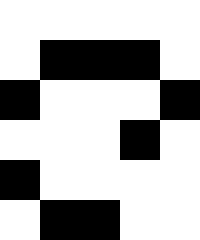[["white", "white", "white", "white", "white"], ["white", "black", "black", "black", "white"], ["black", "white", "white", "white", "black"], ["white", "white", "white", "black", "white"], ["black", "white", "white", "white", "white"], ["white", "black", "black", "white", "white"]]